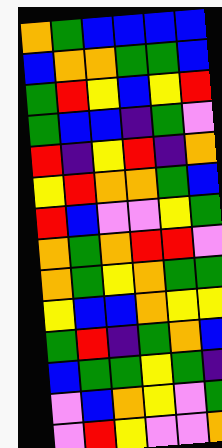[["orange", "green", "blue", "blue", "blue", "blue"], ["blue", "orange", "orange", "green", "green", "blue"], ["green", "red", "yellow", "blue", "yellow", "red"], ["green", "blue", "blue", "indigo", "green", "violet"], ["red", "indigo", "yellow", "red", "indigo", "orange"], ["yellow", "red", "orange", "orange", "green", "blue"], ["red", "blue", "violet", "violet", "yellow", "green"], ["orange", "green", "orange", "red", "red", "violet"], ["orange", "green", "yellow", "orange", "green", "green"], ["yellow", "blue", "blue", "orange", "yellow", "yellow"], ["green", "red", "indigo", "green", "orange", "blue"], ["blue", "green", "green", "yellow", "green", "indigo"], ["violet", "blue", "orange", "yellow", "violet", "green"], ["violet", "red", "yellow", "violet", "violet", "orange"]]